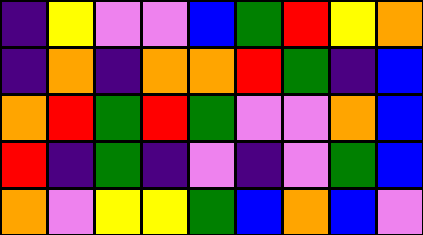[["indigo", "yellow", "violet", "violet", "blue", "green", "red", "yellow", "orange"], ["indigo", "orange", "indigo", "orange", "orange", "red", "green", "indigo", "blue"], ["orange", "red", "green", "red", "green", "violet", "violet", "orange", "blue"], ["red", "indigo", "green", "indigo", "violet", "indigo", "violet", "green", "blue"], ["orange", "violet", "yellow", "yellow", "green", "blue", "orange", "blue", "violet"]]